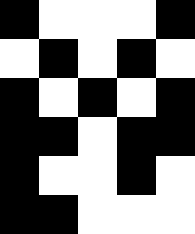[["black", "white", "white", "white", "black"], ["white", "black", "white", "black", "white"], ["black", "white", "black", "white", "black"], ["black", "black", "white", "black", "black"], ["black", "white", "white", "black", "white"], ["black", "black", "white", "white", "white"]]